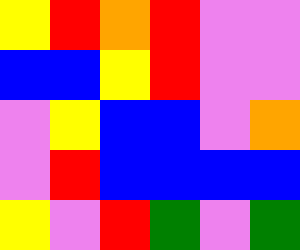[["yellow", "red", "orange", "red", "violet", "violet"], ["blue", "blue", "yellow", "red", "violet", "violet"], ["violet", "yellow", "blue", "blue", "violet", "orange"], ["violet", "red", "blue", "blue", "blue", "blue"], ["yellow", "violet", "red", "green", "violet", "green"]]